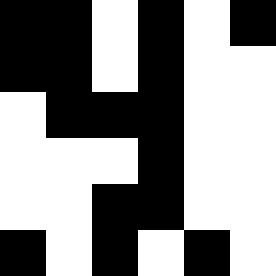[["black", "black", "white", "black", "white", "black"], ["black", "black", "white", "black", "white", "white"], ["white", "black", "black", "black", "white", "white"], ["white", "white", "white", "black", "white", "white"], ["white", "white", "black", "black", "white", "white"], ["black", "white", "black", "white", "black", "white"]]